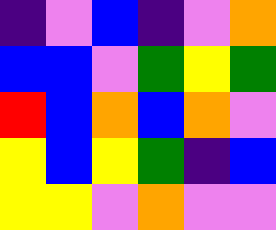[["indigo", "violet", "blue", "indigo", "violet", "orange"], ["blue", "blue", "violet", "green", "yellow", "green"], ["red", "blue", "orange", "blue", "orange", "violet"], ["yellow", "blue", "yellow", "green", "indigo", "blue"], ["yellow", "yellow", "violet", "orange", "violet", "violet"]]